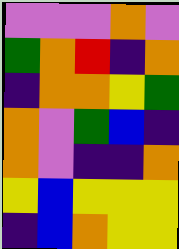[["violet", "violet", "violet", "orange", "violet"], ["green", "orange", "red", "indigo", "orange"], ["indigo", "orange", "orange", "yellow", "green"], ["orange", "violet", "green", "blue", "indigo"], ["orange", "violet", "indigo", "indigo", "orange"], ["yellow", "blue", "yellow", "yellow", "yellow"], ["indigo", "blue", "orange", "yellow", "yellow"]]